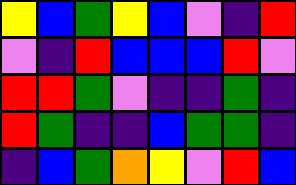[["yellow", "blue", "green", "yellow", "blue", "violet", "indigo", "red"], ["violet", "indigo", "red", "blue", "blue", "blue", "red", "violet"], ["red", "red", "green", "violet", "indigo", "indigo", "green", "indigo"], ["red", "green", "indigo", "indigo", "blue", "green", "green", "indigo"], ["indigo", "blue", "green", "orange", "yellow", "violet", "red", "blue"]]